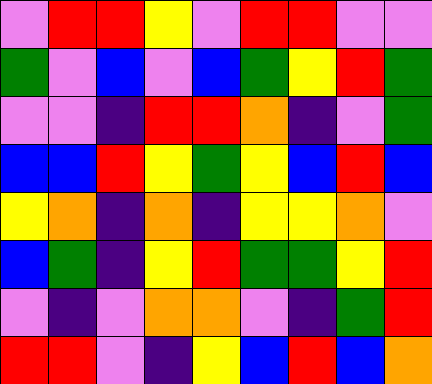[["violet", "red", "red", "yellow", "violet", "red", "red", "violet", "violet"], ["green", "violet", "blue", "violet", "blue", "green", "yellow", "red", "green"], ["violet", "violet", "indigo", "red", "red", "orange", "indigo", "violet", "green"], ["blue", "blue", "red", "yellow", "green", "yellow", "blue", "red", "blue"], ["yellow", "orange", "indigo", "orange", "indigo", "yellow", "yellow", "orange", "violet"], ["blue", "green", "indigo", "yellow", "red", "green", "green", "yellow", "red"], ["violet", "indigo", "violet", "orange", "orange", "violet", "indigo", "green", "red"], ["red", "red", "violet", "indigo", "yellow", "blue", "red", "blue", "orange"]]